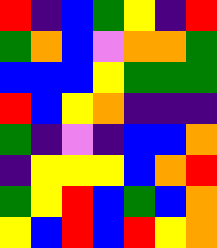[["red", "indigo", "blue", "green", "yellow", "indigo", "red"], ["green", "orange", "blue", "violet", "orange", "orange", "green"], ["blue", "blue", "blue", "yellow", "green", "green", "green"], ["red", "blue", "yellow", "orange", "indigo", "indigo", "indigo"], ["green", "indigo", "violet", "indigo", "blue", "blue", "orange"], ["indigo", "yellow", "yellow", "yellow", "blue", "orange", "red"], ["green", "yellow", "red", "blue", "green", "blue", "orange"], ["yellow", "blue", "red", "blue", "red", "yellow", "orange"]]